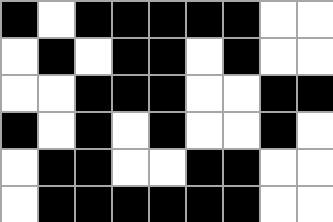[["black", "white", "black", "black", "black", "black", "black", "white", "white"], ["white", "black", "white", "black", "black", "white", "black", "white", "white"], ["white", "white", "black", "black", "black", "white", "white", "black", "black"], ["black", "white", "black", "white", "black", "white", "white", "black", "white"], ["white", "black", "black", "white", "white", "black", "black", "white", "white"], ["white", "black", "black", "black", "black", "black", "black", "white", "white"]]